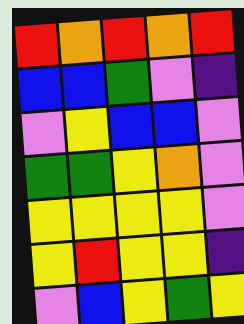[["red", "orange", "red", "orange", "red"], ["blue", "blue", "green", "violet", "indigo"], ["violet", "yellow", "blue", "blue", "violet"], ["green", "green", "yellow", "orange", "violet"], ["yellow", "yellow", "yellow", "yellow", "violet"], ["yellow", "red", "yellow", "yellow", "indigo"], ["violet", "blue", "yellow", "green", "yellow"]]